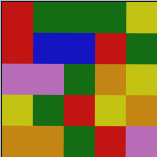[["red", "green", "green", "green", "yellow"], ["red", "blue", "blue", "red", "green"], ["violet", "violet", "green", "orange", "yellow"], ["yellow", "green", "red", "yellow", "orange"], ["orange", "orange", "green", "red", "violet"]]